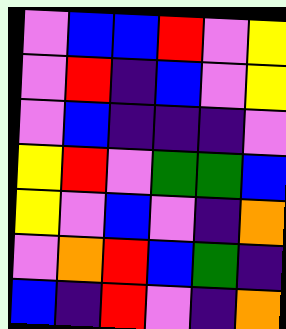[["violet", "blue", "blue", "red", "violet", "yellow"], ["violet", "red", "indigo", "blue", "violet", "yellow"], ["violet", "blue", "indigo", "indigo", "indigo", "violet"], ["yellow", "red", "violet", "green", "green", "blue"], ["yellow", "violet", "blue", "violet", "indigo", "orange"], ["violet", "orange", "red", "blue", "green", "indigo"], ["blue", "indigo", "red", "violet", "indigo", "orange"]]